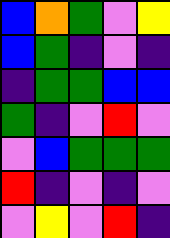[["blue", "orange", "green", "violet", "yellow"], ["blue", "green", "indigo", "violet", "indigo"], ["indigo", "green", "green", "blue", "blue"], ["green", "indigo", "violet", "red", "violet"], ["violet", "blue", "green", "green", "green"], ["red", "indigo", "violet", "indigo", "violet"], ["violet", "yellow", "violet", "red", "indigo"]]